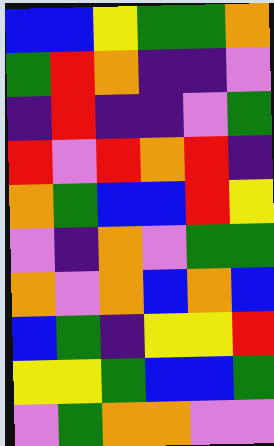[["blue", "blue", "yellow", "green", "green", "orange"], ["green", "red", "orange", "indigo", "indigo", "violet"], ["indigo", "red", "indigo", "indigo", "violet", "green"], ["red", "violet", "red", "orange", "red", "indigo"], ["orange", "green", "blue", "blue", "red", "yellow"], ["violet", "indigo", "orange", "violet", "green", "green"], ["orange", "violet", "orange", "blue", "orange", "blue"], ["blue", "green", "indigo", "yellow", "yellow", "red"], ["yellow", "yellow", "green", "blue", "blue", "green"], ["violet", "green", "orange", "orange", "violet", "violet"]]